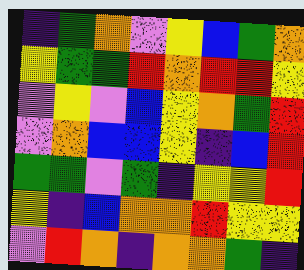[["indigo", "green", "orange", "violet", "yellow", "blue", "green", "orange"], ["yellow", "green", "green", "red", "orange", "red", "red", "yellow"], ["violet", "yellow", "violet", "blue", "yellow", "orange", "green", "red"], ["violet", "orange", "blue", "blue", "yellow", "indigo", "blue", "red"], ["green", "green", "violet", "green", "indigo", "yellow", "yellow", "red"], ["yellow", "indigo", "blue", "orange", "orange", "red", "yellow", "yellow"], ["violet", "red", "orange", "indigo", "orange", "orange", "green", "indigo"]]